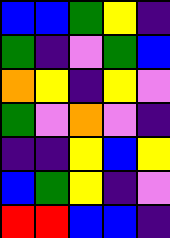[["blue", "blue", "green", "yellow", "indigo"], ["green", "indigo", "violet", "green", "blue"], ["orange", "yellow", "indigo", "yellow", "violet"], ["green", "violet", "orange", "violet", "indigo"], ["indigo", "indigo", "yellow", "blue", "yellow"], ["blue", "green", "yellow", "indigo", "violet"], ["red", "red", "blue", "blue", "indigo"]]